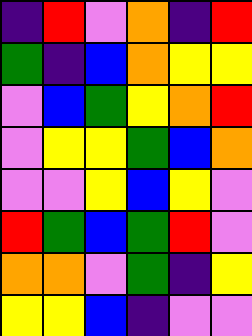[["indigo", "red", "violet", "orange", "indigo", "red"], ["green", "indigo", "blue", "orange", "yellow", "yellow"], ["violet", "blue", "green", "yellow", "orange", "red"], ["violet", "yellow", "yellow", "green", "blue", "orange"], ["violet", "violet", "yellow", "blue", "yellow", "violet"], ["red", "green", "blue", "green", "red", "violet"], ["orange", "orange", "violet", "green", "indigo", "yellow"], ["yellow", "yellow", "blue", "indigo", "violet", "violet"]]